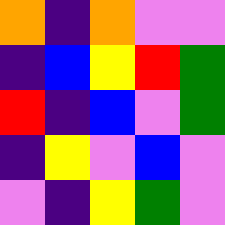[["orange", "indigo", "orange", "violet", "violet"], ["indigo", "blue", "yellow", "red", "green"], ["red", "indigo", "blue", "violet", "green"], ["indigo", "yellow", "violet", "blue", "violet"], ["violet", "indigo", "yellow", "green", "violet"]]